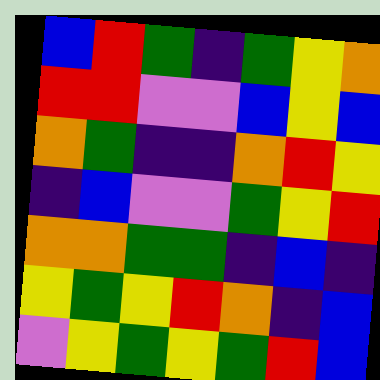[["blue", "red", "green", "indigo", "green", "yellow", "orange"], ["red", "red", "violet", "violet", "blue", "yellow", "blue"], ["orange", "green", "indigo", "indigo", "orange", "red", "yellow"], ["indigo", "blue", "violet", "violet", "green", "yellow", "red"], ["orange", "orange", "green", "green", "indigo", "blue", "indigo"], ["yellow", "green", "yellow", "red", "orange", "indigo", "blue"], ["violet", "yellow", "green", "yellow", "green", "red", "blue"]]